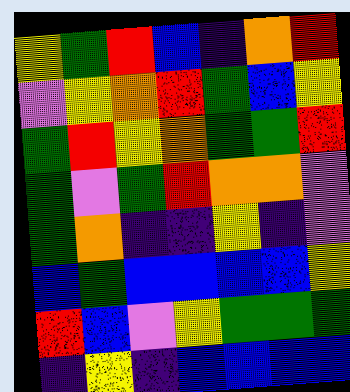[["yellow", "green", "red", "blue", "indigo", "orange", "red"], ["violet", "yellow", "orange", "red", "green", "blue", "yellow"], ["green", "red", "yellow", "orange", "green", "green", "red"], ["green", "violet", "green", "red", "orange", "orange", "violet"], ["green", "orange", "indigo", "indigo", "yellow", "indigo", "violet"], ["blue", "green", "blue", "blue", "blue", "blue", "yellow"], ["red", "blue", "violet", "yellow", "green", "green", "green"], ["indigo", "yellow", "indigo", "blue", "blue", "blue", "blue"]]